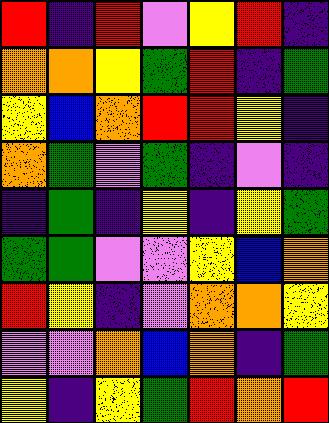[["red", "indigo", "red", "violet", "yellow", "red", "indigo"], ["orange", "orange", "yellow", "green", "red", "indigo", "green"], ["yellow", "blue", "orange", "red", "red", "yellow", "indigo"], ["orange", "green", "violet", "green", "indigo", "violet", "indigo"], ["indigo", "green", "indigo", "yellow", "indigo", "yellow", "green"], ["green", "green", "violet", "violet", "yellow", "blue", "orange"], ["red", "yellow", "indigo", "violet", "orange", "orange", "yellow"], ["violet", "violet", "orange", "blue", "orange", "indigo", "green"], ["yellow", "indigo", "yellow", "green", "red", "orange", "red"]]